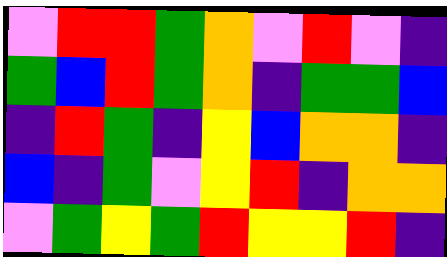[["violet", "red", "red", "green", "orange", "violet", "red", "violet", "indigo"], ["green", "blue", "red", "green", "orange", "indigo", "green", "green", "blue"], ["indigo", "red", "green", "indigo", "yellow", "blue", "orange", "orange", "indigo"], ["blue", "indigo", "green", "violet", "yellow", "red", "indigo", "orange", "orange"], ["violet", "green", "yellow", "green", "red", "yellow", "yellow", "red", "indigo"]]